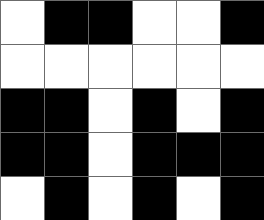[["white", "black", "black", "white", "white", "black"], ["white", "white", "white", "white", "white", "white"], ["black", "black", "white", "black", "white", "black"], ["black", "black", "white", "black", "black", "black"], ["white", "black", "white", "black", "white", "black"]]